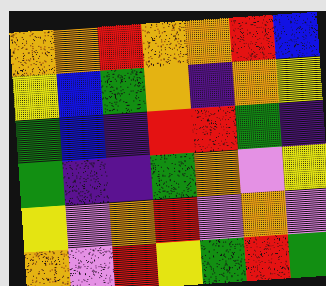[["orange", "orange", "red", "orange", "orange", "red", "blue"], ["yellow", "blue", "green", "orange", "indigo", "orange", "yellow"], ["green", "blue", "indigo", "red", "red", "green", "indigo"], ["green", "indigo", "indigo", "green", "orange", "violet", "yellow"], ["yellow", "violet", "orange", "red", "violet", "orange", "violet"], ["orange", "violet", "red", "yellow", "green", "red", "green"]]